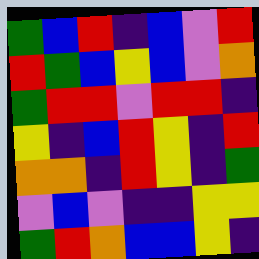[["green", "blue", "red", "indigo", "blue", "violet", "red"], ["red", "green", "blue", "yellow", "blue", "violet", "orange"], ["green", "red", "red", "violet", "red", "red", "indigo"], ["yellow", "indigo", "blue", "red", "yellow", "indigo", "red"], ["orange", "orange", "indigo", "red", "yellow", "indigo", "green"], ["violet", "blue", "violet", "indigo", "indigo", "yellow", "yellow"], ["green", "red", "orange", "blue", "blue", "yellow", "indigo"]]